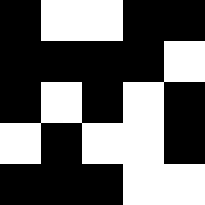[["black", "white", "white", "black", "black"], ["black", "black", "black", "black", "white"], ["black", "white", "black", "white", "black"], ["white", "black", "white", "white", "black"], ["black", "black", "black", "white", "white"]]